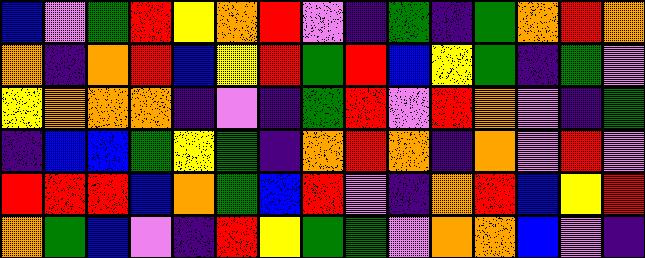[["blue", "violet", "green", "red", "yellow", "orange", "red", "violet", "indigo", "green", "indigo", "green", "orange", "red", "orange"], ["orange", "indigo", "orange", "red", "blue", "yellow", "red", "green", "red", "blue", "yellow", "green", "indigo", "green", "violet"], ["yellow", "orange", "orange", "orange", "indigo", "violet", "indigo", "green", "red", "violet", "red", "orange", "violet", "indigo", "green"], ["indigo", "blue", "blue", "green", "yellow", "green", "indigo", "orange", "red", "orange", "indigo", "orange", "violet", "red", "violet"], ["red", "red", "red", "blue", "orange", "green", "blue", "red", "violet", "indigo", "orange", "red", "blue", "yellow", "red"], ["orange", "green", "blue", "violet", "indigo", "red", "yellow", "green", "green", "violet", "orange", "orange", "blue", "violet", "indigo"]]